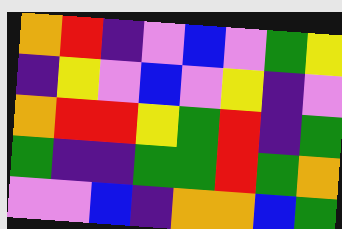[["orange", "red", "indigo", "violet", "blue", "violet", "green", "yellow"], ["indigo", "yellow", "violet", "blue", "violet", "yellow", "indigo", "violet"], ["orange", "red", "red", "yellow", "green", "red", "indigo", "green"], ["green", "indigo", "indigo", "green", "green", "red", "green", "orange"], ["violet", "violet", "blue", "indigo", "orange", "orange", "blue", "green"]]